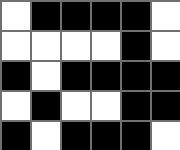[["white", "black", "black", "black", "black", "white"], ["white", "white", "white", "white", "black", "white"], ["black", "white", "black", "black", "black", "black"], ["white", "black", "white", "white", "black", "black"], ["black", "white", "black", "black", "black", "white"]]